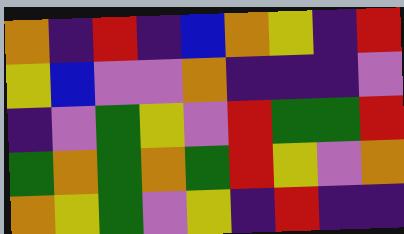[["orange", "indigo", "red", "indigo", "blue", "orange", "yellow", "indigo", "red"], ["yellow", "blue", "violet", "violet", "orange", "indigo", "indigo", "indigo", "violet"], ["indigo", "violet", "green", "yellow", "violet", "red", "green", "green", "red"], ["green", "orange", "green", "orange", "green", "red", "yellow", "violet", "orange"], ["orange", "yellow", "green", "violet", "yellow", "indigo", "red", "indigo", "indigo"]]